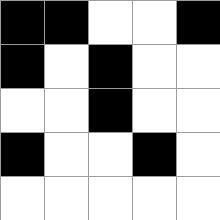[["black", "black", "white", "white", "black"], ["black", "white", "black", "white", "white"], ["white", "white", "black", "white", "white"], ["black", "white", "white", "black", "white"], ["white", "white", "white", "white", "white"]]